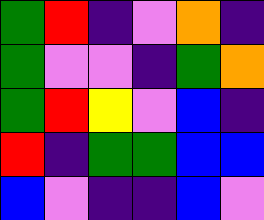[["green", "red", "indigo", "violet", "orange", "indigo"], ["green", "violet", "violet", "indigo", "green", "orange"], ["green", "red", "yellow", "violet", "blue", "indigo"], ["red", "indigo", "green", "green", "blue", "blue"], ["blue", "violet", "indigo", "indigo", "blue", "violet"]]